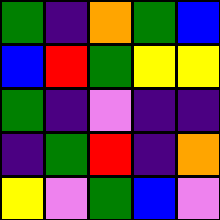[["green", "indigo", "orange", "green", "blue"], ["blue", "red", "green", "yellow", "yellow"], ["green", "indigo", "violet", "indigo", "indigo"], ["indigo", "green", "red", "indigo", "orange"], ["yellow", "violet", "green", "blue", "violet"]]